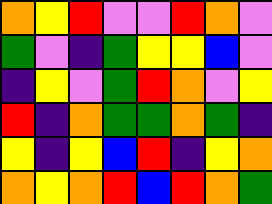[["orange", "yellow", "red", "violet", "violet", "red", "orange", "violet"], ["green", "violet", "indigo", "green", "yellow", "yellow", "blue", "violet"], ["indigo", "yellow", "violet", "green", "red", "orange", "violet", "yellow"], ["red", "indigo", "orange", "green", "green", "orange", "green", "indigo"], ["yellow", "indigo", "yellow", "blue", "red", "indigo", "yellow", "orange"], ["orange", "yellow", "orange", "red", "blue", "red", "orange", "green"]]